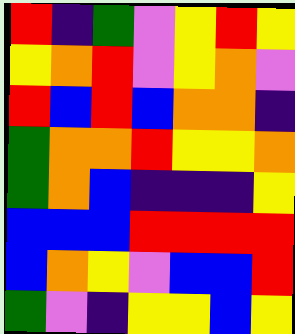[["red", "indigo", "green", "violet", "yellow", "red", "yellow"], ["yellow", "orange", "red", "violet", "yellow", "orange", "violet"], ["red", "blue", "red", "blue", "orange", "orange", "indigo"], ["green", "orange", "orange", "red", "yellow", "yellow", "orange"], ["green", "orange", "blue", "indigo", "indigo", "indigo", "yellow"], ["blue", "blue", "blue", "red", "red", "red", "red"], ["blue", "orange", "yellow", "violet", "blue", "blue", "red"], ["green", "violet", "indigo", "yellow", "yellow", "blue", "yellow"]]